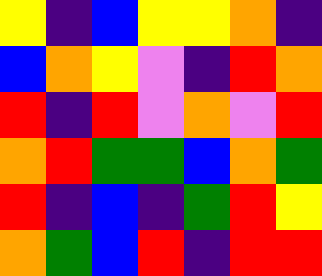[["yellow", "indigo", "blue", "yellow", "yellow", "orange", "indigo"], ["blue", "orange", "yellow", "violet", "indigo", "red", "orange"], ["red", "indigo", "red", "violet", "orange", "violet", "red"], ["orange", "red", "green", "green", "blue", "orange", "green"], ["red", "indigo", "blue", "indigo", "green", "red", "yellow"], ["orange", "green", "blue", "red", "indigo", "red", "red"]]